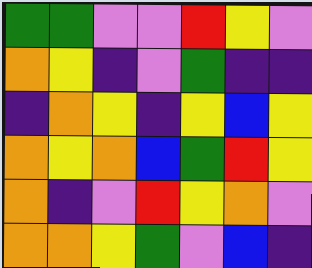[["green", "green", "violet", "violet", "red", "yellow", "violet"], ["orange", "yellow", "indigo", "violet", "green", "indigo", "indigo"], ["indigo", "orange", "yellow", "indigo", "yellow", "blue", "yellow"], ["orange", "yellow", "orange", "blue", "green", "red", "yellow"], ["orange", "indigo", "violet", "red", "yellow", "orange", "violet"], ["orange", "orange", "yellow", "green", "violet", "blue", "indigo"]]